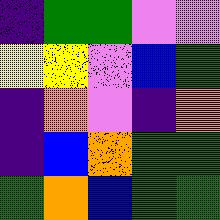[["indigo", "green", "green", "violet", "violet"], ["yellow", "yellow", "violet", "blue", "green"], ["indigo", "orange", "violet", "indigo", "orange"], ["indigo", "blue", "orange", "green", "green"], ["green", "orange", "blue", "green", "green"]]